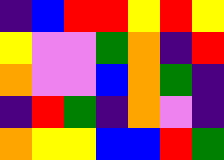[["indigo", "blue", "red", "red", "yellow", "red", "yellow"], ["yellow", "violet", "violet", "green", "orange", "indigo", "red"], ["orange", "violet", "violet", "blue", "orange", "green", "indigo"], ["indigo", "red", "green", "indigo", "orange", "violet", "indigo"], ["orange", "yellow", "yellow", "blue", "blue", "red", "green"]]